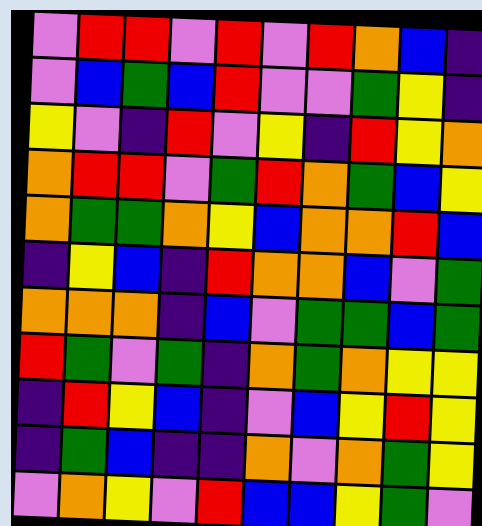[["violet", "red", "red", "violet", "red", "violet", "red", "orange", "blue", "indigo"], ["violet", "blue", "green", "blue", "red", "violet", "violet", "green", "yellow", "indigo"], ["yellow", "violet", "indigo", "red", "violet", "yellow", "indigo", "red", "yellow", "orange"], ["orange", "red", "red", "violet", "green", "red", "orange", "green", "blue", "yellow"], ["orange", "green", "green", "orange", "yellow", "blue", "orange", "orange", "red", "blue"], ["indigo", "yellow", "blue", "indigo", "red", "orange", "orange", "blue", "violet", "green"], ["orange", "orange", "orange", "indigo", "blue", "violet", "green", "green", "blue", "green"], ["red", "green", "violet", "green", "indigo", "orange", "green", "orange", "yellow", "yellow"], ["indigo", "red", "yellow", "blue", "indigo", "violet", "blue", "yellow", "red", "yellow"], ["indigo", "green", "blue", "indigo", "indigo", "orange", "violet", "orange", "green", "yellow"], ["violet", "orange", "yellow", "violet", "red", "blue", "blue", "yellow", "green", "violet"]]